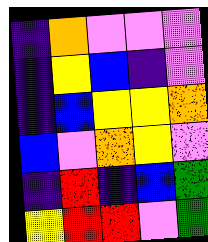[["indigo", "orange", "violet", "violet", "violet"], ["indigo", "yellow", "blue", "indigo", "violet"], ["indigo", "blue", "yellow", "yellow", "orange"], ["blue", "violet", "orange", "yellow", "violet"], ["indigo", "red", "indigo", "blue", "green"], ["yellow", "red", "red", "violet", "green"]]